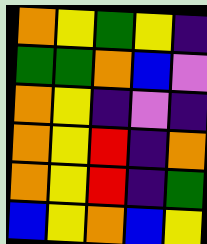[["orange", "yellow", "green", "yellow", "indigo"], ["green", "green", "orange", "blue", "violet"], ["orange", "yellow", "indigo", "violet", "indigo"], ["orange", "yellow", "red", "indigo", "orange"], ["orange", "yellow", "red", "indigo", "green"], ["blue", "yellow", "orange", "blue", "yellow"]]